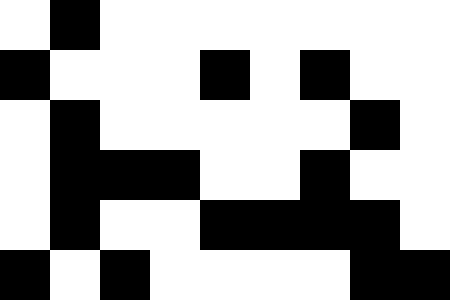[["white", "black", "white", "white", "white", "white", "white", "white", "white"], ["black", "white", "white", "white", "black", "white", "black", "white", "white"], ["white", "black", "white", "white", "white", "white", "white", "black", "white"], ["white", "black", "black", "black", "white", "white", "black", "white", "white"], ["white", "black", "white", "white", "black", "black", "black", "black", "white"], ["black", "white", "black", "white", "white", "white", "white", "black", "black"]]